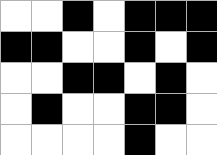[["white", "white", "black", "white", "black", "black", "black"], ["black", "black", "white", "white", "black", "white", "black"], ["white", "white", "black", "black", "white", "black", "white"], ["white", "black", "white", "white", "black", "black", "white"], ["white", "white", "white", "white", "black", "white", "white"]]